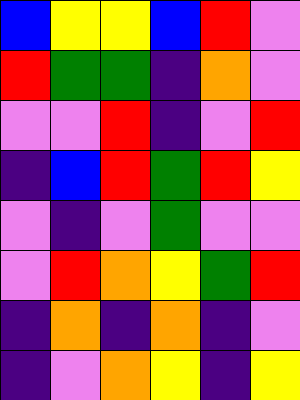[["blue", "yellow", "yellow", "blue", "red", "violet"], ["red", "green", "green", "indigo", "orange", "violet"], ["violet", "violet", "red", "indigo", "violet", "red"], ["indigo", "blue", "red", "green", "red", "yellow"], ["violet", "indigo", "violet", "green", "violet", "violet"], ["violet", "red", "orange", "yellow", "green", "red"], ["indigo", "orange", "indigo", "orange", "indigo", "violet"], ["indigo", "violet", "orange", "yellow", "indigo", "yellow"]]